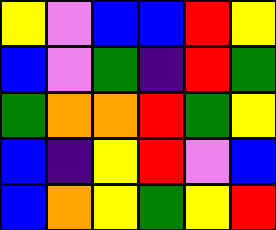[["yellow", "violet", "blue", "blue", "red", "yellow"], ["blue", "violet", "green", "indigo", "red", "green"], ["green", "orange", "orange", "red", "green", "yellow"], ["blue", "indigo", "yellow", "red", "violet", "blue"], ["blue", "orange", "yellow", "green", "yellow", "red"]]